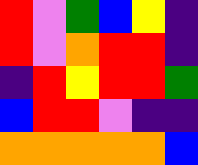[["red", "violet", "green", "blue", "yellow", "indigo"], ["red", "violet", "orange", "red", "red", "indigo"], ["indigo", "red", "yellow", "red", "red", "green"], ["blue", "red", "red", "violet", "indigo", "indigo"], ["orange", "orange", "orange", "orange", "orange", "blue"]]